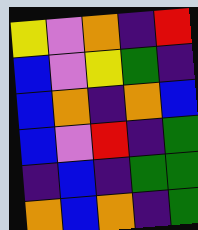[["yellow", "violet", "orange", "indigo", "red"], ["blue", "violet", "yellow", "green", "indigo"], ["blue", "orange", "indigo", "orange", "blue"], ["blue", "violet", "red", "indigo", "green"], ["indigo", "blue", "indigo", "green", "green"], ["orange", "blue", "orange", "indigo", "green"]]